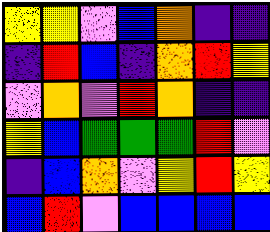[["yellow", "yellow", "violet", "blue", "orange", "indigo", "indigo"], ["indigo", "red", "blue", "indigo", "orange", "red", "yellow"], ["violet", "orange", "violet", "red", "orange", "indigo", "indigo"], ["yellow", "blue", "green", "green", "green", "red", "violet"], ["indigo", "blue", "orange", "violet", "yellow", "red", "yellow"], ["blue", "red", "violet", "blue", "blue", "blue", "blue"]]